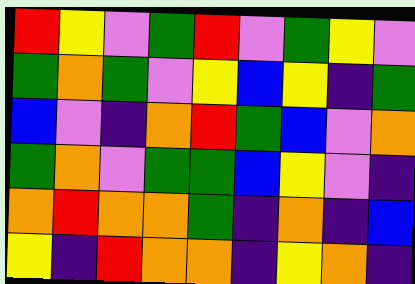[["red", "yellow", "violet", "green", "red", "violet", "green", "yellow", "violet"], ["green", "orange", "green", "violet", "yellow", "blue", "yellow", "indigo", "green"], ["blue", "violet", "indigo", "orange", "red", "green", "blue", "violet", "orange"], ["green", "orange", "violet", "green", "green", "blue", "yellow", "violet", "indigo"], ["orange", "red", "orange", "orange", "green", "indigo", "orange", "indigo", "blue"], ["yellow", "indigo", "red", "orange", "orange", "indigo", "yellow", "orange", "indigo"]]